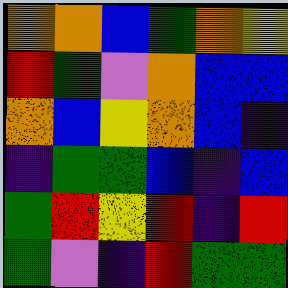[["orange", "orange", "blue", "green", "orange", "yellow"], ["red", "green", "violet", "orange", "blue", "blue"], ["orange", "blue", "yellow", "orange", "blue", "indigo"], ["indigo", "green", "green", "blue", "indigo", "blue"], ["green", "red", "yellow", "red", "indigo", "red"], ["green", "violet", "indigo", "red", "green", "green"]]